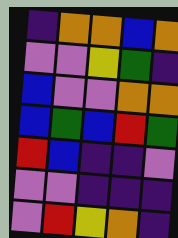[["indigo", "orange", "orange", "blue", "orange"], ["violet", "violet", "yellow", "green", "indigo"], ["blue", "violet", "violet", "orange", "orange"], ["blue", "green", "blue", "red", "green"], ["red", "blue", "indigo", "indigo", "violet"], ["violet", "violet", "indigo", "indigo", "indigo"], ["violet", "red", "yellow", "orange", "indigo"]]